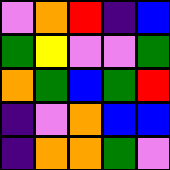[["violet", "orange", "red", "indigo", "blue"], ["green", "yellow", "violet", "violet", "green"], ["orange", "green", "blue", "green", "red"], ["indigo", "violet", "orange", "blue", "blue"], ["indigo", "orange", "orange", "green", "violet"]]